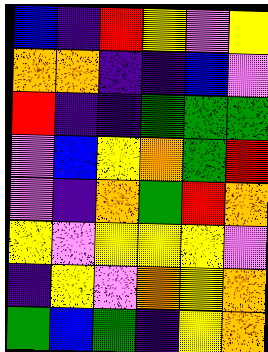[["blue", "indigo", "red", "yellow", "violet", "yellow"], ["orange", "orange", "indigo", "indigo", "blue", "violet"], ["red", "indigo", "indigo", "green", "green", "green"], ["violet", "blue", "yellow", "orange", "green", "red"], ["violet", "indigo", "orange", "green", "red", "orange"], ["yellow", "violet", "yellow", "yellow", "yellow", "violet"], ["indigo", "yellow", "violet", "orange", "yellow", "orange"], ["green", "blue", "green", "indigo", "yellow", "orange"]]